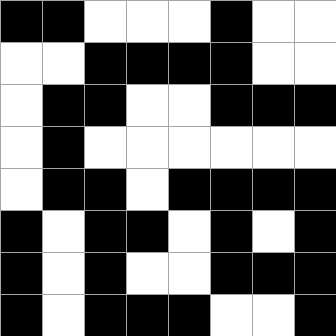[["black", "black", "white", "white", "white", "black", "white", "white"], ["white", "white", "black", "black", "black", "black", "white", "white"], ["white", "black", "black", "white", "white", "black", "black", "black"], ["white", "black", "white", "white", "white", "white", "white", "white"], ["white", "black", "black", "white", "black", "black", "black", "black"], ["black", "white", "black", "black", "white", "black", "white", "black"], ["black", "white", "black", "white", "white", "black", "black", "black"], ["black", "white", "black", "black", "black", "white", "white", "black"]]